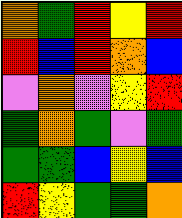[["orange", "green", "red", "yellow", "red"], ["red", "blue", "red", "orange", "blue"], ["violet", "orange", "violet", "yellow", "red"], ["green", "orange", "green", "violet", "green"], ["green", "green", "blue", "yellow", "blue"], ["red", "yellow", "green", "green", "orange"]]